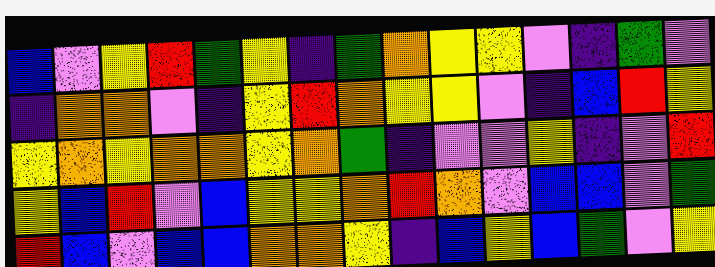[["blue", "violet", "yellow", "red", "green", "yellow", "indigo", "green", "orange", "yellow", "yellow", "violet", "indigo", "green", "violet"], ["indigo", "orange", "orange", "violet", "indigo", "yellow", "red", "orange", "yellow", "yellow", "violet", "indigo", "blue", "red", "yellow"], ["yellow", "orange", "yellow", "orange", "orange", "yellow", "orange", "green", "indigo", "violet", "violet", "yellow", "indigo", "violet", "red"], ["yellow", "blue", "red", "violet", "blue", "yellow", "yellow", "orange", "red", "orange", "violet", "blue", "blue", "violet", "green"], ["red", "blue", "violet", "blue", "blue", "orange", "orange", "yellow", "indigo", "blue", "yellow", "blue", "green", "violet", "yellow"]]